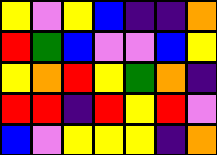[["yellow", "violet", "yellow", "blue", "indigo", "indigo", "orange"], ["red", "green", "blue", "violet", "violet", "blue", "yellow"], ["yellow", "orange", "red", "yellow", "green", "orange", "indigo"], ["red", "red", "indigo", "red", "yellow", "red", "violet"], ["blue", "violet", "yellow", "yellow", "yellow", "indigo", "orange"]]